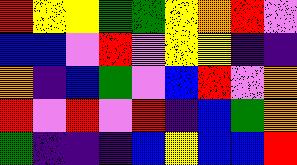[["red", "yellow", "yellow", "green", "green", "yellow", "orange", "red", "violet"], ["blue", "blue", "violet", "red", "violet", "yellow", "yellow", "indigo", "indigo"], ["orange", "indigo", "blue", "green", "violet", "blue", "red", "violet", "orange"], ["red", "violet", "red", "violet", "red", "indigo", "blue", "green", "orange"], ["green", "indigo", "indigo", "indigo", "blue", "yellow", "blue", "blue", "red"]]